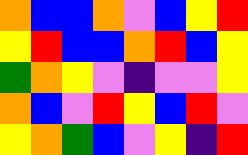[["orange", "blue", "blue", "orange", "violet", "blue", "yellow", "red"], ["yellow", "red", "blue", "blue", "orange", "red", "blue", "yellow"], ["green", "orange", "yellow", "violet", "indigo", "violet", "violet", "yellow"], ["orange", "blue", "violet", "red", "yellow", "blue", "red", "violet"], ["yellow", "orange", "green", "blue", "violet", "yellow", "indigo", "red"]]